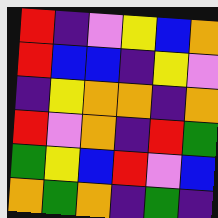[["red", "indigo", "violet", "yellow", "blue", "orange"], ["red", "blue", "blue", "indigo", "yellow", "violet"], ["indigo", "yellow", "orange", "orange", "indigo", "orange"], ["red", "violet", "orange", "indigo", "red", "green"], ["green", "yellow", "blue", "red", "violet", "blue"], ["orange", "green", "orange", "indigo", "green", "indigo"]]